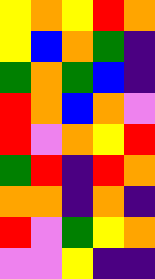[["yellow", "orange", "yellow", "red", "orange"], ["yellow", "blue", "orange", "green", "indigo"], ["green", "orange", "green", "blue", "indigo"], ["red", "orange", "blue", "orange", "violet"], ["red", "violet", "orange", "yellow", "red"], ["green", "red", "indigo", "red", "orange"], ["orange", "orange", "indigo", "orange", "indigo"], ["red", "violet", "green", "yellow", "orange"], ["violet", "violet", "yellow", "indigo", "indigo"]]